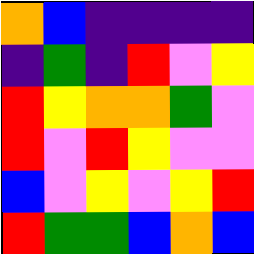[["orange", "blue", "indigo", "indigo", "indigo", "indigo"], ["indigo", "green", "indigo", "red", "violet", "yellow"], ["red", "yellow", "orange", "orange", "green", "violet"], ["red", "violet", "red", "yellow", "violet", "violet"], ["blue", "violet", "yellow", "violet", "yellow", "red"], ["red", "green", "green", "blue", "orange", "blue"]]